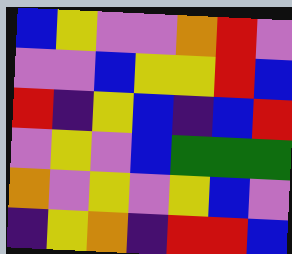[["blue", "yellow", "violet", "violet", "orange", "red", "violet"], ["violet", "violet", "blue", "yellow", "yellow", "red", "blue"], ["red", "indigo", "yellow", "blue", "indigo", "blue", "red"], ["violet", "yellow", "violet", "blue", "green", "green", "green"], ["orange", "violet", "yellow", "violet", "yellow", "blue", "violet"], ["indigo", "yellow", "orange", "indigo", "red", "red", "blue"]]